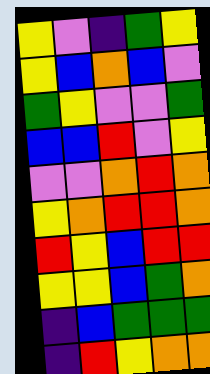[["yellow", "violet", "indigo", "green", "yellow"], ["yellow", "blue", "orange", "blue", "violet"], ["green", "yellow", "violet", "violet", "green"], ["blue", "blue", "red", "violet", "yellow"], ["violet", "violet", "orange", "red", "orange"], ["yellow", "orange", "red", "red", "orange"], ["red", "yellow", "blue", "red", "red"], ["yellow", "yellow", "blue", "green", "orange"], ["indigo", "blue", "green", "green", "green"], ["indigo", "red", "yellow", "orange", "orange"]]